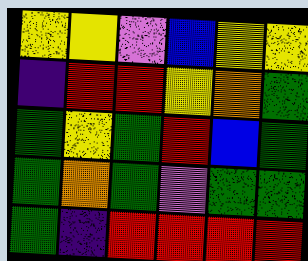[["yellow", "yellow", "violet", "blue", "yellow", "yellow"], ["indigo", "red", "red", "yellow", "orange", "green"], ["green", "yellow", "green", "red", "blue", "green"], ["green", "orange", "green", "violet", "green", "green"], ["green", "indigo", "red", "red", "red", "red"]]